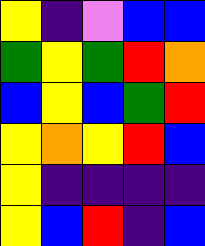[["yellow", "indigo", "violet", "blue", "blue"], ["green", "yellow", "green", "red", "orange"], ["blue", "yellow", "blue", "green", "red"], ["yellow", "orange", "yellow", "red", "blue"], ["yellow", "indigo", "indigo", "indigo", "indigo"], ["yellow", "blue", "red", "indigo", "blue"]]